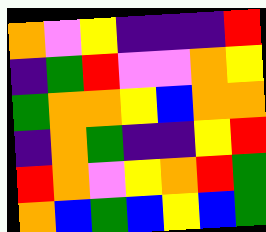[["orange", "violet", "yellow", "indigo", "indigo", "indigo", "red"], ["indigo", "green", "red", "violet", "violet", "orange", "yellow"], ["green", "orange", "orange", "yellow", "blue", "orange", "orange"], ["indigo", "orange", "green", "indigo", "indigo", "yellow", "red"], ["red", "orange", "violet", "yellow", "orange", "red", "green"], ["orange", "blue", "green", "blue", "yellow", "blue", "green"]]